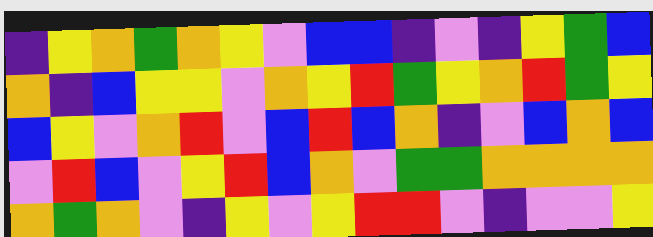[["indigo", "yellow", "orange", "green", "orange", "yellow", "violet", "blue", "blue", "indigo", "violet", "indigo", "yellow", "green", "blue"], ["orange", "indigo", "blue", "yellow", "yellow", "violet", "orange", "yellow", "red", "green", "yellow", "orange", "red", "green", "yellow"], ["blue", "yellow", "violet", "orange", "red", "violet", "blue", "red", "blue", "orange", "indigo", "violet", "blue", "orange", "blue"], ["violet", "red", "blue", "violet", "yellow", "red", "blue", "orange", "violet", "green", "green", "orange", "orange", "orange", "orange"], ["orange", "green", "orange", "violet", "indigo", "yellow", "violet", "yellow", "red", "red", "violet", "indigo", "violet", "violet", "yellow"]]